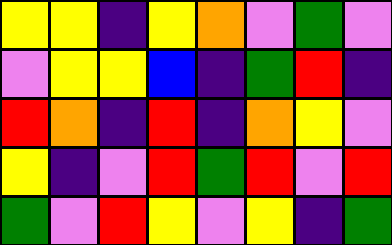[["yellow", "yellow", "indigo", "yellow", "orange", "violet", "green", "violet"], ["violet", "yellow", "yellow", "blue", "indigo", "green", "red", "indigo"], ["red", "orange", "indigo", "red", "indigo", "orange", "yellow", "violet"], ["yellow", "indigo", "violet", "red", "green", "red", "violet", "red"], ["green", "violet", "red", "yellow", "violet", "yellow", "indigo", "green"]]